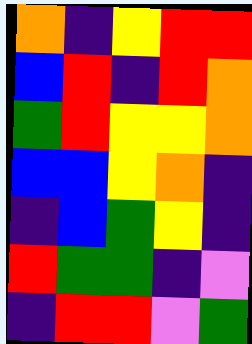[["orange", "indigo", "yellow", "red", "red"], ["blue", "red", "indigo", "red", "orange"], ["green", "red", "yellow", "yellow", "orange"], ["blue", "blue", "yellow", "orange", "indigo"], ["indigo", "blue", "green", "yellow", "indigo"], ["red", "green", "green", "indigo", "violet"], ["indigo", "red", "red", "violet", "green"]]